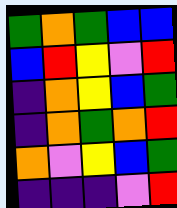[["green", "orange", "green", "blue", "blue"], ["blue", "red", "yellow", "violet", "red"], ["indigo", "orange", "yellow", "blue", "green"], ["indigo", "orange", "green", "orange", "red"], ["orange", "violet", "yellow", "blue", "green"], ["indigo", "indigo", "indigo", "violet", "red"]]